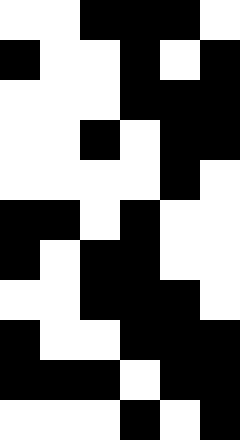[["white", "white", "black", "black", "black", "white"], ["black", "white", "white", "black", "white", "black"], ["white", "white", "white", "black", "black", "black"], ["white", "white", "black", "white", "black", "black"], ["white", "white", "white", "white", "black", "white"], ["black", "black", "white", "black", "white", "white"], ["black", "white", "black", "black", "white", "white"], ["white", "white", "black", "black", "black", "white"], ["black", "white", "white", "black", "black", "black"], ["black", "black", "black", "white", "black", "black"], ["white", "white", "white", "black", "white", "black"]]